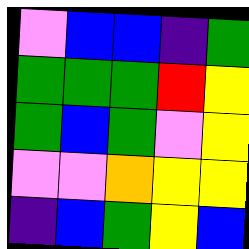[["violet", "blue", "blue", "indigo", "green"], ["green", "green", "green", "red", "yellow"], ["green", "blue", "green", "violet", "yellow"], ["violet", "violet", "orange", "yellow", "yellow"], ["indigo", "blue", "green", "yellow", "blue"]]